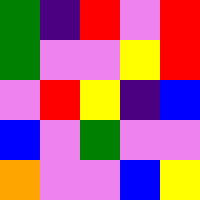[["green", "indigo", "red", "violet", "red"], ["green", "violet", "violet", "yellow", "red"], ["violet", "red", "yellow", "indigo", "blue"], ["blue", "violet", "green", "violet", "violet"], ["orange", "violet", "violet", "blue", "yellow"]]